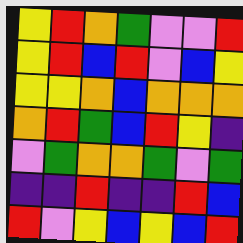[["yellow", "red", "orange", "green", "violet", "violet", "red"], ["yellow", "red", "blue", "red", "violet", "blue", "yellow"], ["yellow", "yellow", "orange", "blue", "orange", "orange", "orange"], ["orange", "red", "green", "blue", "red", "yellow", "indigo"], ["violet", "green", "orange", "orange", "green", "violet", "green"], ["indigo", "indigo", "red", "indigo", "indigo", "red", "blue"], ["red", "violet", "yellow", "blue", "yellow", "blue", "red"]]